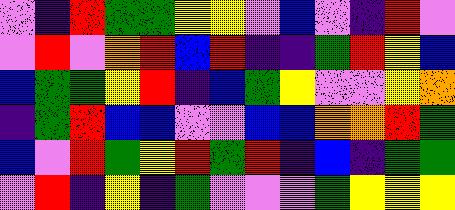[["violet", "indigo", "red", "green", "green", "yellow", "yellow", "violet", "blue", "violet", "indigo", "red", "violet"], ["violet", "red", "violet", "orange", "red", "blue", "red", "indigo", "indigo", "green", "red", "yellow", "blue"], ["blue", "green", "green", "yellow", "red", "indigo", "blue", "green", "yellow", "violet", "violet", "yellow", "orange"], ["indigo", "green", "red", "blue", "blue", "violet", "violet", "blue", "blue", "orange", "orange", "red", "green"], ["blue", "violet", "red", "green", "yellow", "red", "green", "red", "indigo", "blue", "indigo", "green", "green"], ["violet", "red", "indigo", "yellow", "indigo", "green", "violet", "violet", "violet", "green", "yellow", "yellow", "yellow"]]